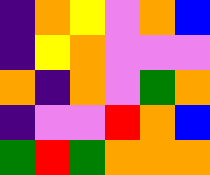[["indigo", "orange", "yellow", "violet", "orange", "blue"], ["indigo", "yellow", "orange", "violet", "violet", "violet"], ["orange", "indigo", "orange", "violet", "green", "orange"], ["indigo", "violet", "violet", "red", "orange", "blue"], ["green", "red", "green", "orange", "orange", "orange"]]